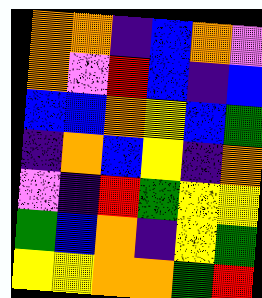[["orange", "orange", "indigo", "blue", "orange", "violet"], ["orange", "violet", "red", "blue", "indigo", "blue"], ["blue", "blue", "orange", "yellow", "blue", "green"], ["indigo", "orange", "blue", "yellow", "indigo", "orange"], ["violet", "indigo", "red", "green", "yellow", "yellow"], ["green", "blue", "orange", "indigo", "yellow", "green"], ["yellow", "yellow", "orange", "orange", "green", "red"]]